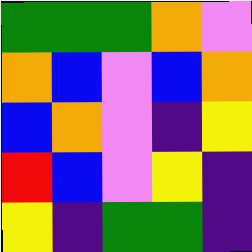[["green", "green", "green", "orange", "violet"], ["orange", "blue", "violet", "blue", "orange"], ["blue", "orange", "violet", "indigo", "yellow"], ["red", "blue", "violet", "yellow", "indigo"], ["yellow", "indigo", "green", "green", "indigo"]]